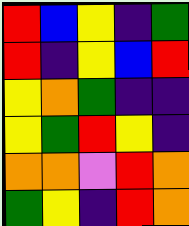[["red", "blue", "yellow", "indigo", "green"], ["red", "indigo", "yellow", "blue", "red"], ["yellow", "orange", "green", "indigo", "indigo"], ["yellow", "green", "red", "yellow", "indigo"], ["orange", "orange", "violet", "red", "orange"], ["green", "yellow", "indigo", "red", "orange"]]